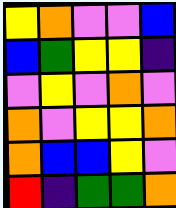[["yellow", "orange", "violet", "violet", "blue"], ["blue", "green", "yellow", "yellow", "indigo"], ["violet", "yellow", "violet", "orange", "violet"], ["orange", "violet", "yellow", "yellow", "orange"], ["orange", "blue", "blue", "yellow", "violet"], ["red", "indigo", "green", "green", "orange"]]